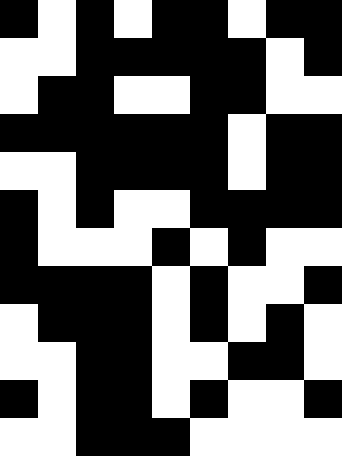[["black", "white", "black", "white", "black", "black", "white", "black", "black"], ["white", "white", "black", "black", "black", "black", "black", "white", "black"], ["white", "black", "black", "white", "white", "black", "black", "white", "white"], ["black", "black", "black", "black", "black", "black", "white", "black", "black"], ["white", "white", "black", "black", "black", "black", "white", "black", "black"], ["black", "white", "black", "white", "white", "black", "black", "black", "black"], ["black", "white", "white", "white", "black", "white", "black", "white", "white"], ["black", "black", "black", "black", "white", "black", "white", "white", "black"], ["white", "black", "black", "black", "white", "black", "white", "black", "white"], ["white", "white", "black", "black", "white", "white", "black", "black", "white"], ["black", "white", "black", "black", "white", "black", "white", "white", "black"], ["white", "white", "black", "black", "black", "white", "white", "white", "white"]]